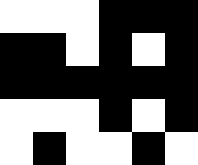[["white", "white", "white", "black", "black", "black"], ["black", "black", "white", "black", "white", "black"], ["black", "black", "black", "black", "black", "black"], ["white", "white", "white", "black", "white", "black"], ["white", "black", "white", "white", "black", "white"]]